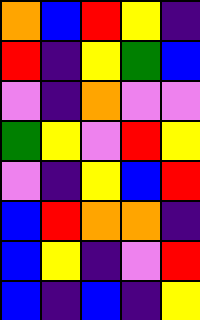[["orange", "blue", "red", "yellow", "indigo"], ["red", "indigo", "yellow", "green", "blue"], ["violet", "indigo", "orange", "violet", "violet"], ["green", "yellow", "violet", "red", "yellow"], ["violet", "indigo", "yellow", "blue", "red"], ["blue", "red", "orange", "orange", "indigo"], ["blue", "yellow", "indigo", "violet", "red"], ["blue", "indigo", "blue", "indigo", "yellow"]]